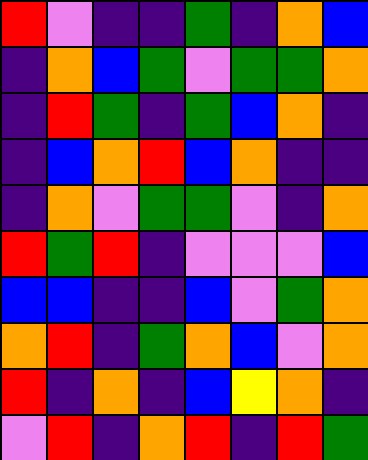[["red", "violet", "indigo", "indigo", "green", "indigo", "orange", "blue"], ["indigo", "orange", "blue", "green", "violet", "green", "green", "orange"], ["indigo", "red", "green", "indigo", "green", "blue", "orange", "indigo"], ["indigo", "blue", "orange", "red", "blue", "orange", "indigo", "indigo"], ["indigo", "orange", "violet", "green", "green", "violet", "indigo", "orange"], ["red", "green", "red", "indigo", "violet", "violet", "violet", "blue"], ["blue", "blue", "indigo", "indigo", "blue", "violet", "green", "orange"], ["orange", "red", "indigo", "green", "orange", "blue", "violet", "orange"], ["red", "indigo", "orange", "indigo", "blue", "yellow", "orange", "indigo"], ["violet", "red", "indigo", "orange", "red", "indigo", "red", "green"]]